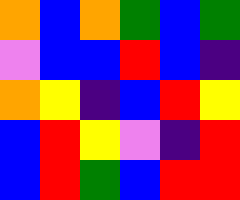[["orange", "blue", "orange", "green", "blue", "green"], ["violet", "blue", "blue", "red", "blue", "indigo"], ["orange", "yellow", "indigo", "blue", "red", "yellow"], ["blue", "red", "yellow", "violet", "indigo", "red"], ["blue", "red", "green", "blue", "red", "red"]]